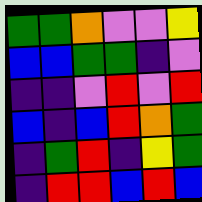[["green", "green", "orange", "violet", "violet", "yellow"], ["blue", "blue", "green", "green", "indigo", "violet"], ["indigo", "indigo", "violet", "red", "violet", "red"], ["blue", "indigo", "blue", "red", "orange", "green"], ["indigo", "green", "red", "indigo", "yellow", "green"], ["indigo", "red", "red", "blue", "red", "blue"]]